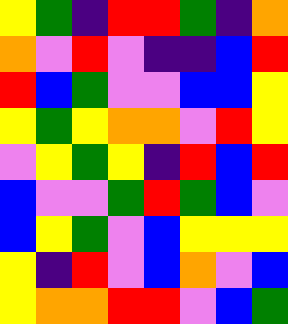[["yellow", "green", "indigo", "red", "red", "green", "indigo", "orange"], ["orange", "violet", "red", "violet", "indigo", "indigo", "blue", "red"], ["red", "blue", "green", "violet", "violet", "blue", "blue", "yellow"], ["yellow", "green", "yellow", "orange", "orange", "violet", "red", "yellow"], ["violet", "yellow", "green", "yellow", "indigo", "red", "blue", "red"], ["blue", "violet", "violet", "green", "red", "green", "blue", "violet"], ["blue", "yellow", "green", "violet", "blue", "yellow", "yellow", "yellow"], ["yellow", "indigo", "red", "violet", "blue", "orange", "violet", "blue"], ["yellow", "orange", "orange", "red", "red", "violet", "blue", "green"]]